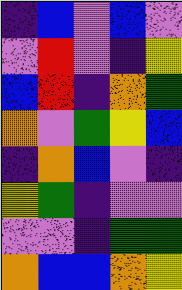[["indigo", "blue", "violet", "blue", "violet"], ["violet", "red", "violet", "indigo", "yellow"], ["blue", "red", "indigo", "orange", "green"], ["orange", "violet", "green", "yellow", "blue"], ["indigo", "orange", "blue", "violet", "indigo"], ["yellow", "green", "indigo", "violet", "violet"], ["violet", "violet", "indigo", "green", "green"], ["orange", "blue", "blue", "orange", "yellow"]]